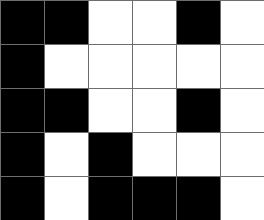[["black", "black", "white", "white", "black", "white"], ["black", "white", "white", "white", "white", "white"], ["black", "black", "white", "white", "black", "white"], ["black", "white", "black", "white", "white", "white"], ["black", "white", "black", "black", "black", "white"]]